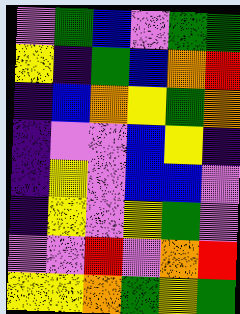[["violet", "green", "blue", "violet", "green", "green"], ["yellow", "indigo", "green", "blue", "orange", "red"], ["indigo", "blue", "orange", "yellow", "green", "orange"], ["indigo", "violet", "violet", "blue", "yellow", "indigo"], ["indigo", "yellow", "violet", "blue", "blue", "violet"], ["indigo", "yellow", "violet", "yellow", "green", "violet"], ["violet", "violet", "red", "violet", "orange", "red"], ["yellow", "yellow", "orange", "green", "yellow", "green"]]